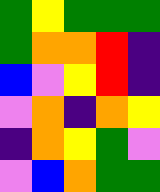[["green", "yellow", "green", "green", "green"], ["green", "orange", "orange", "red", "indigo"], ["blue", "violet", "yellow", "red", "indigo"], ["violet", "orange", "indigo", "orange", "yellow"], ["indigo", "orange", "yellow", "green", "violet"], ["violet", "blue", "orange", "green", "green"]]